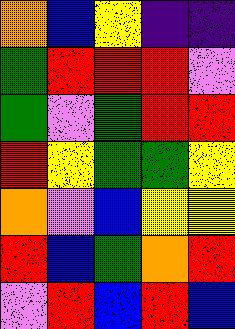[["orange", "blue", "yellow", "indigo", "indigo"], ["green", "red", "red", "red", "violet"], ["green", "violet", "green", "red", "red"], ["red", "yellow", "green", "green", "yellow"], ["orange", "violet", "blue", "yellow", "yellow"], ["red", "blue", "green", "orange", "red"], ["violet", "red", "blue", "red", "blue"]]